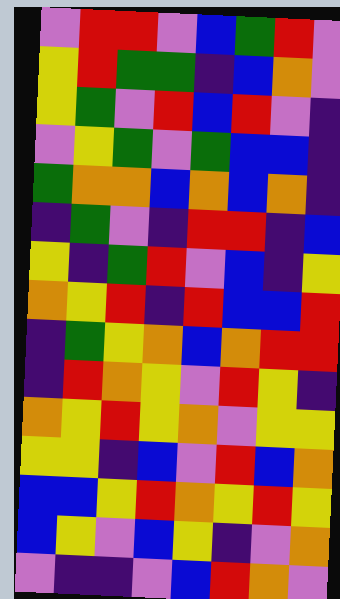[["violet", "red", "red", "violet", "blue", "green", "red", "violet"], ["yellow", "red", "green", "green", "indigo", "blue", "orange", "violet"], ["yellow", "green", "violet", "red", "blue", "red", "violet", "indigo"], ["violet", "yellow", "green", "violet", "green", "blue", "blue", "indigo"], ["green", "orange", "orange", "blue", "orange", "blue", "orange", "indigo"], ["indigo", "green", "violet", "indigo", "red", "red", "indigo", "blue"], ["yellow", "indigo", "green", "red", "violet", "blue", "indigo", "yellow"], ["orange", "yellow", "red", "indigo", "red", "blue", "blue", "red"], ["indigo", "green", "yellow", "orange", "blue", "orange", "red", "red"], ["indigo", "red", "orange", "yellow", "violet", "red", "yellow", "indigo"], ["orange", "yellow", "red", "yellow", "orange", "violet", "yellow", "yellow"], ["yellow", "yellow", "indigo", "blue", "violet", "red", "blue", "orange"], ["blue", "blue", "yellow", "red", "orange", "yellow", "red", "yellow"], ["blue", "yellow", "violet", "blue", "yellow", "indigo", "violet", "orange"], ["violet", "indigo", "indigo", "violet", "blue", "red", "orange", "violet"]]